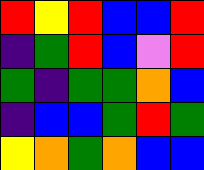[["red", "yellow", "red", "blue", "blue", "red"], ["indigo", "green", "red", "blue", "violet", "red"], ["green", "indigo", "green", "green", "orange", "blue"], ["indigo", "blue", "blue", "green", "red", "green"], ["yellow", "orange", "green", "orange", "blue", "blue"]]